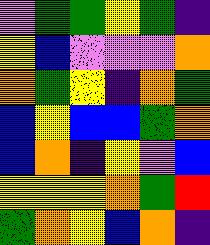[["violet", "green", "green", "yellow", "green", "indigo"], ["yellow", "blue", "violet", "violet", "violet", "orange"], ["orange", "green", "yellow", "indigo", "orange", "green"], ["blue", "yellow", "blue", "blue", "green", "orange"], ["blue", "orange", "indigo", "yellow", "violet", "blue"], ["yellow", "yellow", "yellow", "orange", "green", "red"], ["green", "orange", "yellow", "blue", "orange", "indigo"]]